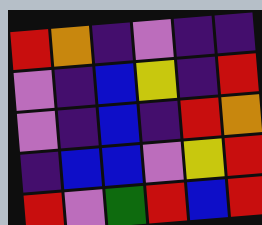[["red", "orange", "indigo", "violet", "indigo", "indigo"], ["violet", "indigo", "blue", "yellow", "indigo", "red"], ["violet", "indigo", "blue", "indigo", "red", "orange"], ["indigo", "blue", "blue", "violet", "yellow", "red"], ["red", "violet", "green", "red", "blue", "red"]]